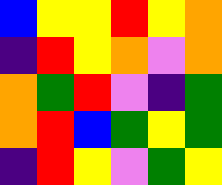[["blue", "yellow", "yellow", "red", "yellow", "orange"], ["indigo", "red", "yellow", "orange", "violet", "orange"], ["orange", "green", "red", "violet", "indigo", "green"], ["orange", "red", "blue", "green", "yellow", "green"], ["indigo", "red", "yellow", "violet", "green", "yellow"]]